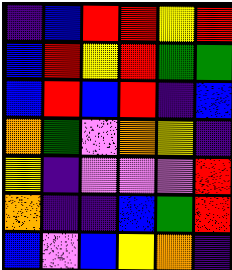[["indigo", "blue", "red", "red", "yellow", "red"], ["blue", "red", "yellow", "red", "green", "green"], ["blue", "red", "blue", "red", "indigo", "blue"], ["orange", "green", "violet", "orange", "yellow", "indigo"], ["yellow", "indigo", "violet", "violet", "violet", "red"], ["orange", "indigo", "indigo", "blue", "green", "red"], ["blue", "violet", "blue", "yellow", "orange", "indigo"]]